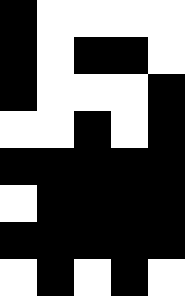[["black", "white", "white", "white", "white"], ["black", "white", "black", "black", "white"], ["black", "white", "white", "white", "black"], ["white", "white", "black", "white", "black"], ["black", "black", "black", "black", "black"], ["white", "black", "black", "black", "black"], ["black", "black", "black", "black", "black"], ["white", "black", "white", "black", "white"]]